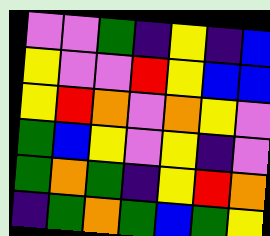[["violet", "violet", "green", "indigo", "yellow", "indigo", "blue"], ["yellow", "violet", "violet", "red", "yellow", "blue", "blue"], ["yellow", "red", "orange", "violet", "orange", "yellow", "violet"], ["green", "blue", "yellow", "violet", "yellow", "indigo", "violet"], ["green", "orange", "green", "indigo", "yellow", "red", "orange"], ["indigo", "green", "orange", "green", "blue", "green", "yellow"]]